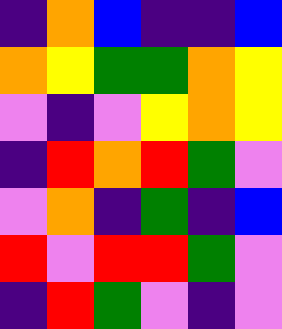[["indigo", "orange", "blue", "indigo", "indigo", "blue"], ["orange", "yellow", "green", "green", "orange", "yellow"], ["violet", "indigo", "violet", "yellow", "orange", "yellow"], ["indigo", "red", "orange", "red", "green", "violet"], ["violet", "orange", "indigo", "green", "indigo", "blue"], ["red", "violet", "red", "red", "green", "violet"], ["indigo", "red", "green", "violet", "indigo", "violet"]]